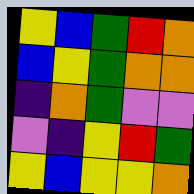[["yellow", "blue", "green", "red", "orange"], ["blue", "yellow", "green", "orange", "orange"], ["indigo", "orange", "green", "violet", "violet"], ["violet", "indigo", "yellow", "red", "green"], ["yellow", "blue", "yellow", "yellow", "orange"]]